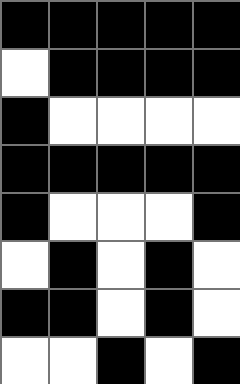[["black", "black", "black", "black", "black"], ["white", "black", "black", "black", "black"], ["black", "white", "white", "white", "white"], ["black", "black", "black", "black", "black"], ["black", "white", "white", "white", "black"], ["white", "black", "white", "black", "white"], ["black", "black", "white", "black", "white"], ["white", "white", "black", "white", "black"]]